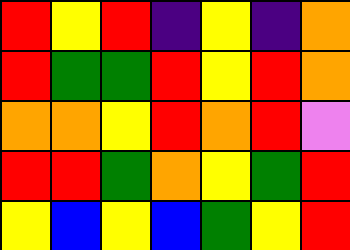[["red", "yellow", "red", "indigo", "yellow", "indigo", "orange"], ["red", "green", "green", "red", "yellow", "red", "orange"], ["orange", "orange", "yellow", "red", "orange", "red", "violet"], ["red", "red", "green", "orange", "yellow", "green", "red"], ["yellow", "blue", "yellow", "blue", "green", "yellow", "red"]]